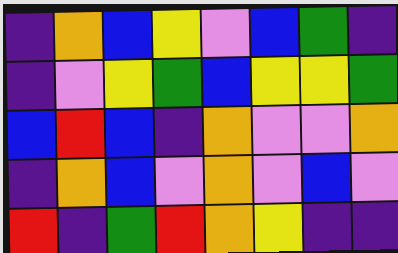[["indigo", "orange", "blue", "yellow", "violet", "blue", "green", "indigo"], ["indigo", "violet", "yellow", "green", "blue", "yellow", "yellow", "green"], ["blue", "red", "blue", "indigo", "orange", "violet", "violet", "orange"], ["indigo", "orange", "blue", "violet", "orange", "violet", "blue", "violet"], ["red", "indigo", "green", "red", "orange", "yellow", "indigo", "indigo"]]